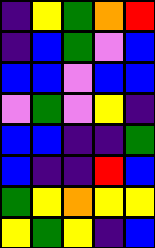[["indigo", "yellow", "green", "orange", "red"], ["indigo", "blue", "green", "violet", "blue"], ["blue", "blue", "violet", "blue", "blue"], ["violet", "green", "violet", "yellow", "indigo"], ["blue", "blue", "indigo", "indigo", "green"], ["blue", "indigo", "indigo", "red", "blue"], ["green", "yellow", "orange", "yellow", "yellow"], ["yellow", "green", "yellow", "indigo", "blue"]]